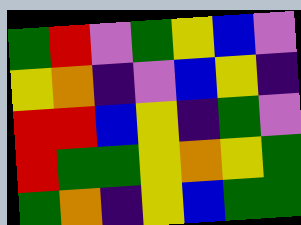[["green", "red", "violet", "green", "yellow", "blue", "violet"], ["yellow", "orange", "indigo", "violet", "blue", "yellow", "indigo"], ["red", "red", "blue", "yellow", "indigo", "green", "violet"], ["red", "green", "green", "yellow", "orange", "yellow", "green"], ["green", "orange", "indigo", "yellow", "blue", "green", "green"]]